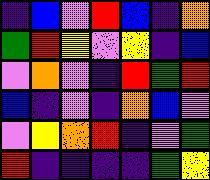[["indigo", "blue", "violet", "red", "blue", "indigo", "orange"], ["green", "red", "yellow", "violet", "yellow", "indigo", "blue"], ["violet", "orange", "violet", "indigo", "red", "green", "red"], ["blue", "indigo", "violet", "indigo", "orange", "blue", "violet"], ["violet", "yellow", "orange", "red", "indigo", "violet", "green"], ["red", "indigo", "indigo", "indigo", "indigo", "green", "yellow"]]